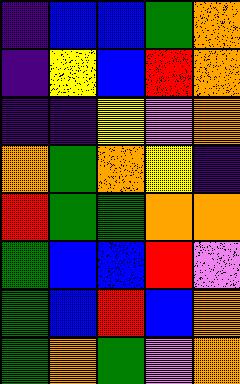[["indigo", "blue", "blue", "green", "orange"], ["indigo", "yellow", "blue", "red", "orange"], ["indigo", "indigo", "yellow", "violet", "orange"], ["orange", "green", "orange", "yellow", "indigo"], ["red", "green", "green", "orange", "orange"], ["green", "blue", "blue", "red", "violet"], ["green", "blue", "red", "blue", "orange"], ["green", "orange", "green", "violet", "orange"]]